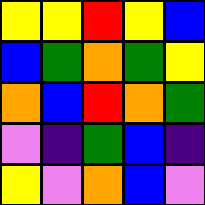[["yellow", "yellow", "red", "yellow", "blue"], ["blue", "green", "orange", "green", "yellow"], ["orange", "blue", "red", "orange", "green"], ["violet", "indigo", "green", "blue", "indigo"], ["yellow", "violet", "orange", "blue", "violet"]]